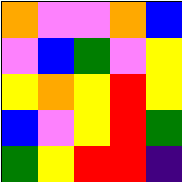[["orange", "violet", "violet", "orange", "blue"], ["violet", "blue", "green", "violet", "yellow"], ["yellow", "orange", "yellow", "red", "yellow"], ["blue", "violet", "yellow", "red", "green"], ["green", "yellow", "red", "red", "indigo"]]